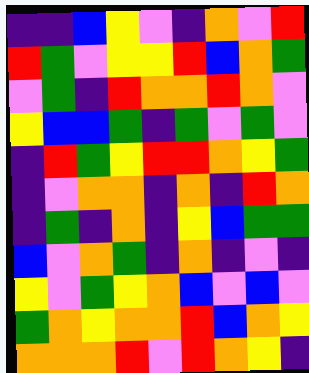[["indigo", "indigo", "blue", "yellow", "violet", "indigo", "orange", "violet", "red"], ["red", "green", "violet", "yellow", "yellow", "red", "blue", "orange", "green"], ["violet", "green", "indigo", "red", "orange", "orange", "red", "orange", "violet"], ["yellow", "blue", "blue", "green", "indigo", "green", "violet", "green", "violet"], ["indigo", "red", "green", "yellow", "red", "red", "orange", "yellow", "green"], ["indigo", "violet", "orange", "orange", "indigo", "orange", "indigo", "red", "orange"], ["indigo", "green", "indigo", "orange", "indigo", "yellow", "blue", "green", "green"], ["blue", "violet", "orange", "green", "indigo", "orange", "indigo", "violet", "indigo"], ["yellow", "violet", "green", "yellow", "orange", "blue", "violet", "blue", "violet"], ["green", "orange", "yellow", "orange", "orange", "red", "blue", "orange", "yellow"], ["orange", "orange", "orange", "red", "violet", "red", "orange", "yellow", "indigo"]]